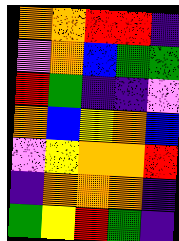[["orange", "orange", "red", "red", "indigo"], ["violet", "orange", "blue", "green", "green"], ["red", "green", "indigo", "indigo", "violet"], ["orange", "blue", "yellow", "orange", "blue"], ["violet", "yellow", "orange", "orange", "red"], ["indigo", "orange", "orange", "orange", "indigo"], ["green", "yellow", "red", "green", "indigo"]]